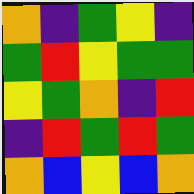[["orange", "indigo", "green", "yellow", "indigo"], ["green", "red", "yellow", "green", "green"], ["yellow", "green", "orange", "indigo", "red"], ["indigo", "red", "green", "red", "green"], ["orange", "blue", "yellow", "blue", "orange"]]